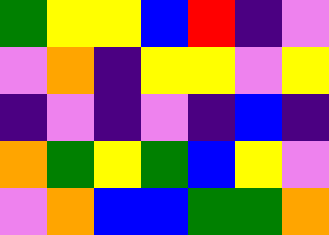[["green", "yellow", "yellow", "blue", "red", "indigo", "violet"], ["violet", "orange", "indigo", "yellow", "yellow", "violet", "yellow"], ["indigo", "violet", "indigo", "violet", "indigo", "blue", "indigo"], ["orange", "green", "yellow", "green", "blue", "yellow", "violet"], ["violet", "orange", "blue", "blue", "green", "green", "orange"]]